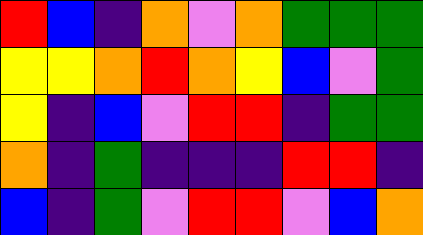[["red", "blue", "indigo", "orange", "violet", "orange", "green", "green", "green"], ["yellow", "yellow", "orange", "red", "orange", "yellow", "blue", "violet", "green"], ["yellow", "indigo", "blue", "violet", "red", "red", "indigo", "green", "green"], ["orange", "indigo", "green", "indigo", "indigo", "indigo", "red", "red", "indigo"], ["blue", "indigo", "green", "violet", "red", "red", "violet", "blue", "orange"]]